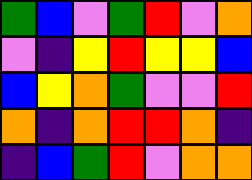[["green", "blue", "violet", "green", "red", "violet", "orange"], ["violet", "indigo", "yellow", "red", "yellow", "yellow", "blue"], ["blue", "yellow", "orange", "green", "violet", "violet", "red"], ["orange", "indigo", "orange", "red", "red", "orange", "indigo"], ["indigo", "blue", "green", "red", "violet", "orange", "orange"]]